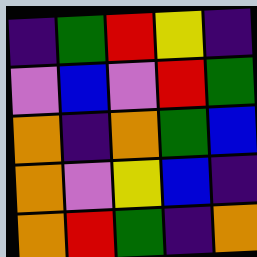[["indigo", "green", "red", "yellow", "indigo"], ["violet", "blue", "violet", "red", "green"], ["orange", "indigo", "orange", "green", "blue"], ["orange", "violet", "yellow", "blue", "indigo"], ["orange", "red", "green", "indigo", "orange"]]